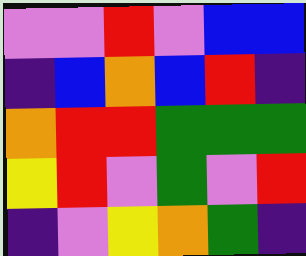[["violet", "violet", "red", "violet", "blue", "blue"], ["indigo", "blue", "orange", "blue", "red", "indigo"], ["orange", "red", "red", "green", "green", "green"], ["yellow", "red", "violet", "green", "violet", "red"], ["indigo", "violet", "yellow", "orange", "green", "indigo"]]